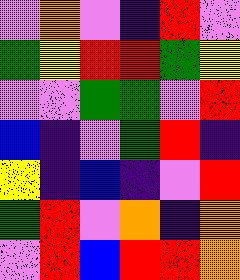[["violet", "orange", "violet", "indigo", "red", "violet"], ["green", "yellow", "red", "red", "green", "yellow"], ["violet", "violet", "green", "green", "violet", "red"], ["blue", "indigo", "violet", "green", "red", "indigo"], ["yellow", "indigo", "blue", "indigo", "violet", "red"], ["green", "red", "violet", "orange", "indigo", "orange"], ["violet", "red", "blue", "red", "red", "orange"]]